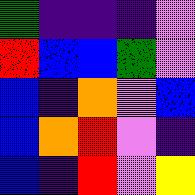[["green", "indigo", "indigo", "indigo", "violet"], ["red", "blue", "blue", "green", "violet"], ["blue", "indigo", "orange", "violet", "blue"], ["blue", "orange", "red", "violet", "indigo"], ["blue", "indigo", "red", "violet", "yellow"]]